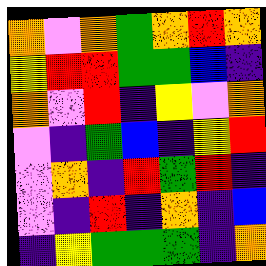[["orange", "violet", "orange", "green", "orange", "red", "orange"], ["yellow", "red", "red", "green", "green", "blue", "indigo"], ["orange", "violet", "red", "indigo", "yellow", "violet", "orange"], ["violet", "indigo", "green", "blue", "indigo", "yellow", "red"], ["violet", "orange", "indigo", "red", "green", "red", "indigo"], ["violet", "indigo", "red", "indigo", "orange", "indigo", "blue"], ["indigo", "yellow", "green", "green", "green", "indigo", "orange"]]